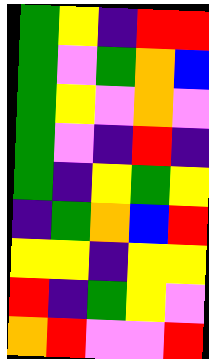[["green", "yellow", "indigo", "red", "red"], ["green", "violet", "green", "orange", "blue"], ["green", "yellow", "violet", "orange", "violet"], ["green", "violet", "indigo", "red", "indigo"], ["green", "indigo", "yellow", "green", "yellow"], ["indigo", "green", "orange", "blue", "red"], ["yellow", "yellow", "indigo", "yellow", "yellow"], ["red", "indigo", "green", "yellow", "violet"], ["orange", "red", "violet", "violet", "red"]]